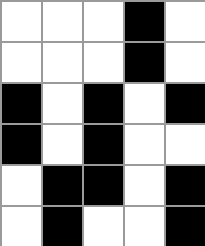[["white", "white", "white", "black", "white"], ["white", "white", "white", "black", "white"], ["black", "white", "black", "white", "black"], ["black", "white", "black", "white", "white"], ["white", "black", "black", "white", "black"], ["white", "black", "white", "white", "black"]]